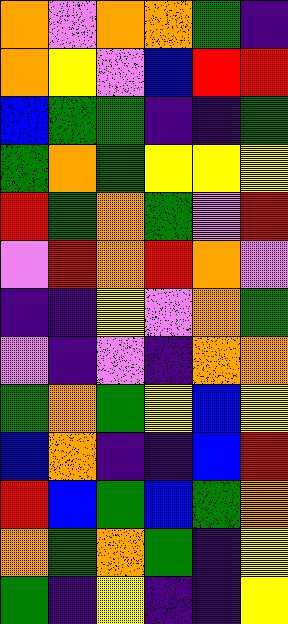[["orange", "violet", "orange", "orange", "green", "indigo"], ["orange", "yellow", "violet", "blue", "red", "red"], ["blue", "green", "green", "indigo", "indigo", "green"], ["green", "orange", "green", "yellow", "yellow", "yellow"], ["red", "green", "orange", "green", "violet", "red"], ["violet", "red", "orange", "red", "orange", "violet"], ["indigo", "indigo", "yellow", "violet", "orange", "green"], ["violet", "indigo", "violet", "indigo", "orange", "orange"], ["green", "orange", "green", "yellow", "blue", "yellow"], ["blue", "orange", "indigo", "indigo", "blue", "red"], ["red", "blue", "green", "blue", "green", "orange"], ["orange", "green", "orange", "green", "indigo", "yellow"], ["green", "indigo", "yellow", "indigo", "indigo", "yellow"]]